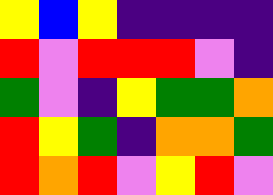[["yellow", "blue", "yellow", "indigo", "indigo", "indigo", "indigo"], ["red", "violet", "red", "red", "red", "violet", "indigo"], ["green", "violet", "indigo", "yellow", "green", "green", "orange"], ["red", "yellow", "green", "indigo", "orange", "orange", "green"], ["red", "orange", "red", "violet", "yellow", "red", "violet"]]